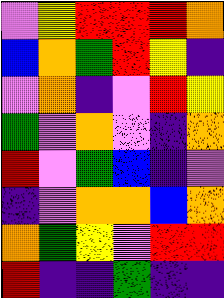[["violet", "yellow", "red", "red", "red", "orange"], ["blue", "orange", "green", "red", "yellow", "indigo"], ["violet", "orange", "indigo", "violet", "red", "yellow"], ["green", "violet", "orange", "violet", "indigo", "orange"], ["red", "violet", "green", "blue", "indigo", "violet"], ["indigo", "violet", "orange", "orange", "blue", "orange"], ["orange", "green", "yellow", "violet", "red", "red"], ["red", "indigo", "indigo", "green", "indigo", "indigo"]]